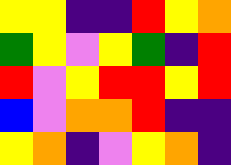[["yellow", "yellow", "indigo", "indigo", "red", "yellow", "orange"], ["green", "yellow", "violet", "yellow", "green", "indigo", "red"], ["red", "violet", "yellow", "red", "red", "yellow", "red"], ["blue", "violet", "orange", "orange", "red", "indigo", "indigo"], ["yellow", "orange", "indigo", "violet", "yellow", "orange", "indigo"]]